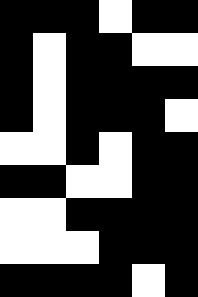[["black", "black", "black", "white", "black", "black"], ["black", "white", "black", "black", "white", "white"], ["black", "white", "black", "black", "black", "black"], ["black", "white", "black", "black", "black", "white"], ["white", "white", "black", "white", "black", "black"], ["black", "black", "white", "white", "black", "black"], ["white", "white", "black", "black", "black", "black"], ["white", "white", "white", "black", "black", "black"], ["black", "black", "black", "black", "white", "black"]]